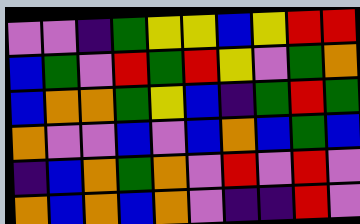[["violet", "violet", "indigo", "green", "yellow", "yellow", "blue", "yellow", "red", "red"], ["blue", "green", "violet", "red", "green", "red", "yellow", "violet", "green", "orange"], ["blue", "orange", "orange", "green", "yellow", "blue", "indigo", "green", "red", "green"], ["orange", "violet", "violet", "blue", "violet", "blue", "orange", "blue", "green", "blue"], ["indigo", "blue", "orange", "green", "orange", "violet", "red", "violet", "red", "violet"], ["orange", "blue", "orange", "blue", "orange", "violet", "indigo", "indigo", "red", "violet"]]